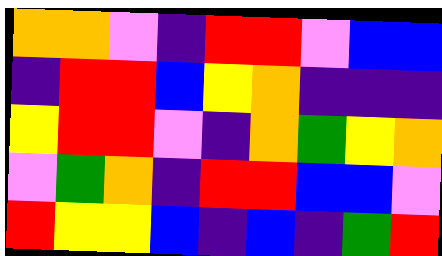[["orange", "orange", "violet", "indigo", "red", "red", "violet", "blue", "blue"], ["indigo", "red", "red", "blue", "yellow", "orange", "indigo", "indigo", "indigo"], ["yellow", "red", "red", "violet", "indigo", "orange", "green", "yellow", "orange"], ["violet", "green", "orange", "indigo", "red", "red", "blue", "blue", "violet"], ["red", "yellow", "yellow", "blue", "indigo", "blue", "indigo", "green", "red"]]